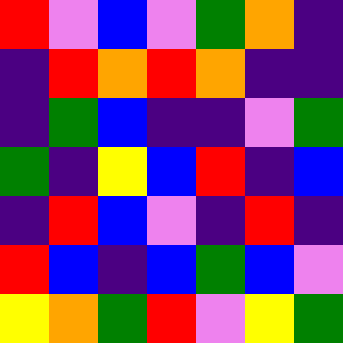[["red", "violet", "blue", "violet", "green", "orange", "indigo"], ["indigo", "red", "orange", "red", "orange", "indigo", "indigo"], ["indigo", "green", "blue", "indigo", "indigo", "violet", "green"], ["green", "indigo", "yellow", "blue", "red", "indigo", "blue"], ["indigo", "red", "blue", "violet", "indigo", "red", "indigo"], ["red", "blue", "indigo", "blue", "green", "blue", "violet"], ["yellow", "orange", "green", "red", "violet", "yellow", "green"]]